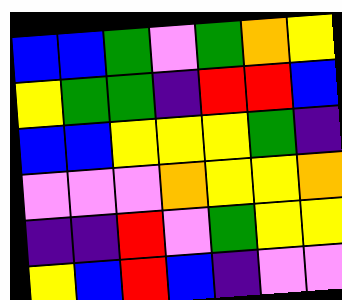[["blue", "blue", "green", "violet", "green", "orange", "yellow"], ["yellow", "green", "green", "indigo", "red", "red", "blue"], ["blue", "blue", "yellow", "yellow", "yellow", "green", "indigo"], ["violet", "violet", "violet", "orange", "yellow", "yellow", "orange"], ["indigo", "indigo", "red", "violet", "green", "yellow", "yellow"], ["yellow", "blue", "red", "blue", "indigo", "violet", "violet"]]